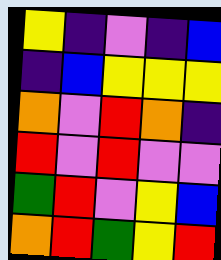[["yellow", "indigo", "violet", "indigo", "blue"], ["indigo", "blue", "yellow", "yellow", "yellow"], ["orange", "violet", "red", "orange", "indigo"], ["red", "violet", "red", "violet", "violet"], ["green", "red", "violet", "yellow", "blue"], ["orange", "red", "green", "yellow", "red"]]